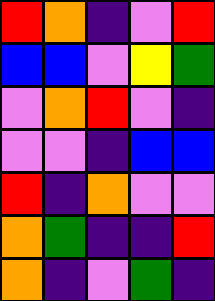[["red", "orange", "indigo", "violet", "red"], ["blue", "blue", "violet", "yellow", "green"], ["violet", "orange", "red", "violet", "indigo"], ["violet", "violet", "indigo", "blue", "blue"], ["red", "indigo", "orange", "violet", "violet"], ["orange", "green", "indigo", "indigo", "red"], ["orange", "indigo", "violet", "green", "indigo"]]